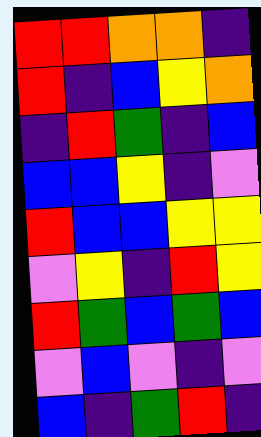[["red", "red", "orange", "orange", "indigo"], ["red", "indigo", "blue", "yellow", "orange"], ["indigo", "red", "green", "indigo", "blue"], ["blue", "blue", "yellow", "indigo", "violet"], ["red", "blue", "blue", "yellow", "yellow"], ["violet", "yellow", "indigo", "red", "yellow"], ["red", "green", "blue", "green", "blue"], ["violet", "blue", "violet", "indigo", "violet"], ["blue", "indigo", "green", "red", "indigo"]]